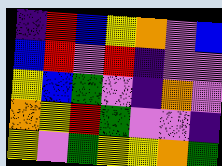[["indigo", "red", "blue", "yellow", "orange", "violet", "blue"], ["blue", "red", "violet", "red", "indigo", "violet", "violet"], ["yellow", "blue", "green", "violet", "indigo", "orange", "violet"], ["orange", "yellow", "red", "green", "violet", "violet", "indigo"], ["yellow", "violet", "green", "yellow", "yellow", "orange", "green"]]